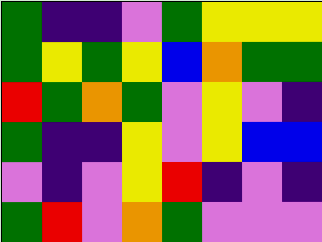[["green", "indigo", "indigo", "violet", "green", "yellow", "yellow", "yellow"], ["green", "yellow", "green", "yellow", "blue", "orange", "green", "green"], ["red", "green", "orange", "green", "violet", "yellow", "violet", "indigo"], ["green", "indigo", "indigo", "yellow", "violet", "yellow", "blue", "blue"], ["violet", "indigo", "violet", "yellow", "red", "indigo", "violet", "indigo"], ["green", "red", "violet", "orange", "green", "violet", "violet", "violet"]]